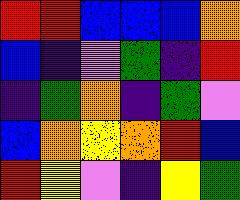[["red", "red", "blue", "blue", "blue", "orange"], ["blue", "indigo", "violet", "green", "indigo", "red"], ["indigo", "green", "orange", "indigo", "green", "violet"], ["blue", "orange", "yellow", "orange", "red", "blue"], ["red", "yellow", "violet", "indigo", "yellow", "green"]]